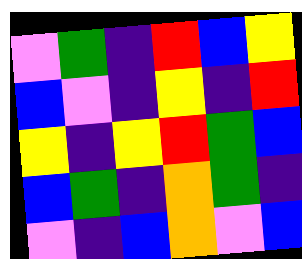[["violet", "green", "indigo", "red", "blue", "yellow"], ["blue", "violet", "indigo", "yellow", "indigo", "red"], ["yellow", "indigo", "yellow", "red", "green", "blue"], ["blue", "green", "indigo", "orange", "green", "indigo"], ["violet", "indigo", "blue", "orange", "violet", "blue"]]